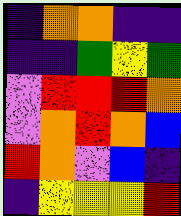[["indigo", "orange", "orange", "indigo", "indigo"], ["indigo", "indigo", "green", "yellow", "green"], ["violet", "red", "red", "red", "orange"], ["violet", "orange", "red", "orange", "blue"], ["red", "orange", "violet", "blue", "indigo"], ["indigo", "yellow", "yellow", "yellow", "red"]]